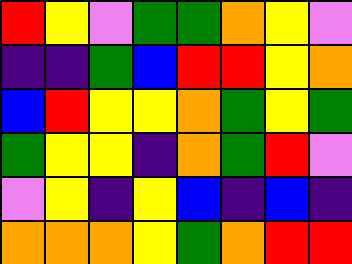[["red", "yellow", "violet", "green", "green", "orange", "yellow", "violet"], ["indigo", "indigo", "green", "blue", "red", "red", "yellow", "orange"], ["blue", "red", "yellow", "yellow", "orange", "green", "yellow", "green"], ["green", "yellow", "yellow", "indigo", "orange", "green", "red", "violet"], ["violet", "yellow", "indigo", "yellow", "blue", "indigo", "blue", "indigo"], ["orange", "orange", "orange", "yellow", "green", "orange", "red", "red"]]